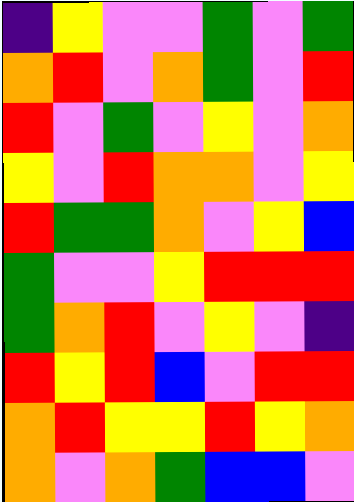[["indigo", "yellow", "violet", "violet", "green", "violet", "green"], ["orange", "red", "violet", "orange", "green", "violet", "red"], ["red", "violet", "green", "violet", "yellow", "violet", "orange"], ["yellow", "violet", "red", "orange", "orange", "violet", "yellow"], ["red", "green", "green", "orange", "violet", "yellow", "blue"], ["green", "violet", "violet", "yellow", "red", "red", "red"], ["green", "orange", "red", "violet", "yellow", "violet", "indigo"], ["red", "yellow", "red", "blue", "violet", "red", "red"], ["orange", "red", "yellow", "yellow", "red", "yellow", "orange"], ["orange", "violet", "orange", "green", "blue", "blue", "violet"]]